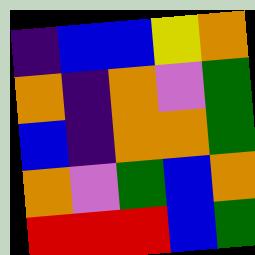[["indigo", "blue", "blue", "yellow", "orange"], ["orange", "indigo", "orange", "violet", "green"], ["blue", "indigo", "orange", "orange", "green"], ["orange", "violet", "green", "blue", "orange"], ["red", "red", "red", "blue", "green"]]